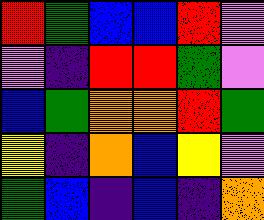[["red", "green", "blue", "blue", "red", "violet"], ["violet", "indigo", "red", "red", "green", "violet"], ["blue", "green", "orange", "orange", "red", "green"], ["yellow", "indigo", "orange", "blue", "yellow", "violet"], ["green", "blue", "indigo", "blue", "indigo", "orange"]]